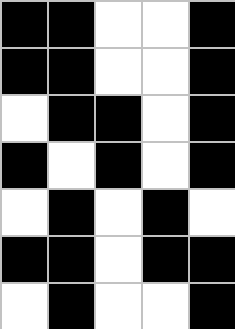[["black", "black", "white", "white", "black"], ["black", "black", "white", "white", "black"], ["white", "black", "black", "white", "black"], ["black", "white", "black", "white", "black"], ["white", "black", "white", "black", "white"], ["black", "black", "white", "black", "black"], ["white", "black", "white", "white", "black"]]